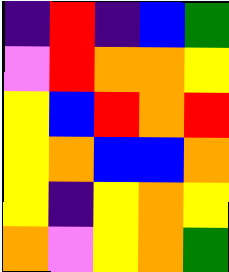[["indigo", "red", "indigo", "blue", "green"], ["violet", "red", "orange", "orange", "yellow"], ["yellow", "blue", "red", "orange", "red"], ["yellow", "orange", "blue", "blue", "orange"], ["yellow", "indigo", "yellow", "orange", "yellow"], ["orange", "violet", "yellow", "orange", "green"]]